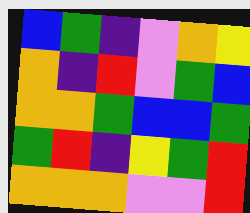[["blue", "green", "indigo", "violet", "orange", "yellow"], ["orange", "indigo", "red", "violet", "green", "blue"], ["orange", "orange", "green", "blue", "blue", "green"], ["green", "red", "indigo", "yellow", "green", "red"], ["orange", "orange", "orange", "violet", "violet", "red"]]